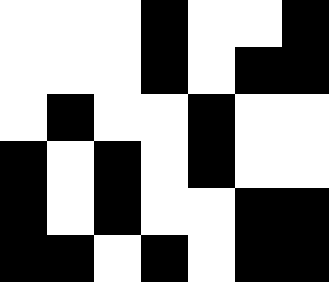[["white", "white", "white", "black", "white", "white", "black"], ["white", "white", "white", "black", "white", "black", "black"], ["white", "black", "white", "white", "black", "white", "white"], ["black", "white", "black", "white", "black", "white", "white"], ["black", "white", "black", "white", "white", "black", "black"], ["black", "black", "white", "black", "white", "black", "black"]]